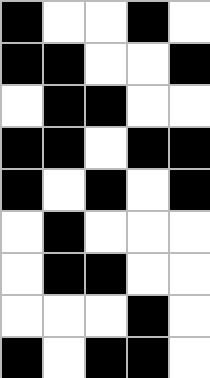[["black", "white", "white", "black", "white"], ["black", "black", "white", "white", "black"], ["white", "black", "black", "white", "white"], ["black", "black", "white", "black", "black"], ["black", "white", "black", "white", "black"], ["white", "black", "white", "white", "white"], ["white", "black", "black", "white", "white"], ["white", "white", "white", "black", "white"], ["black", "white", "black", "black", "white"]]